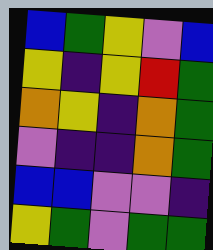[["blue", "green", "yellow", "violet", "blue"], ["yellow", "indigo", "yellow", "red", "green"], ["orange", "yellow", "indigo", "orange", "green"], ["violet", "indigo", "indigo", "orange", "green"], ["blue", "blue", "violet", "violet", "indigo"], ["yellow", "green", "violet", "green", "green"]]